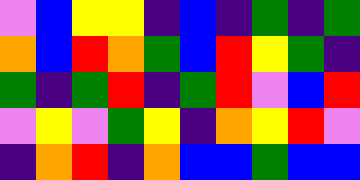[["violet", "blue", "yellow", "yellow", "indigo", "blue", "indigo", "green", "indigo", "green"], ["orange", "blue", "red", "orange", "green", "blue", "red", "yellow", "green", "indigo"], ["green", "indigo", "green", "red", "indigo", "green", "red", "violet", "blue", "red"], ["violet", "yellow", "violet", "green", "yellow", "indigo", "orange", "yellow", "red", "violet"], ["indigo", "orange", "red", "indigo", "orange", "blue", "blue", "green", "blue", "blue"]]